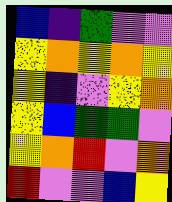[["blue", "indigo", "green", "violet", "violet"], ["yellow", "orange", "yellow", "orange", "yellow"], ["yellow", "indigo", "violet", "yellow", "orange"], ["yellow", "blue", "green", "green", "violet"], ["yellow", "orange", "red", "violet", "orange"], ["red", "violet", "violet", "blue", "yellow"]]